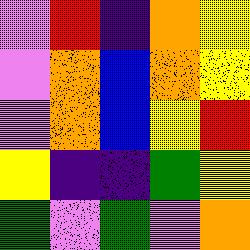[["violet", "red", "indigo", "orange", "yellow"], ["violet", "orange", "blue", "orange", "yellow"], ["violet", "orange", "blue", "yellow", "red"], ["yellow", "indigo", "indigo", "green", "yellow"], ["green", "violet", "green", "violet", "orange"]]